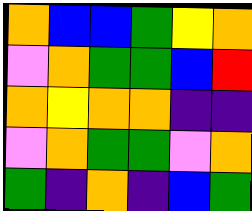[["orange", "blue", "blue", "green", "yellow", "orange"], ["violet", "orange", "green", "green", "blue", "red"], ["orange", "yellow", "orange", "orange", "indigo", "indigo"], ["violet", "orange", "green", "green", "violet", "orange"], ["green", "indigo", "orange", "indigo", "blue", "green"]]